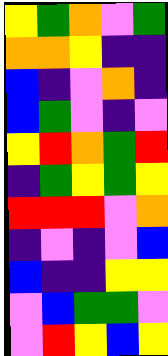[["yellow", "green", "orange", "violet", "green"], ["orange", "orange", "yellow", "indigo", "indigo"], ["blue", "indigo", "violet", "orange", "indigo"], ["blue", "green", "violet", "indigo", "violet"], ["yellow", "red", "orange", "green", "red"], ["indigo", "green", "yellow", "green", "yellow"], ["red", "red", "red", "violet", "orange"], ["indigo", "violet", "indigo", "violet", "blue"], ["blue", "indigo", "indigo", "yellow", "yellow"], ["violet", "blue", "green", "green", "violet"], ["violet", "red", "yellow", "blue", "yellow"]]